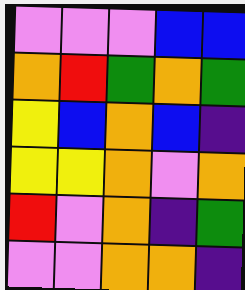[["violet", "violet", "violet", "blue", "blue"], ["orange", "red", "green", "orange", "green"], ["yellow", "blue", "orange", "blue", "indigo"], ["yellow", "yellow", "orange", "violet", "orange"], ["red", "violet", "orange", "indigo", "green"], ["violet", "violet", "orange", "orange", "indigo"]]